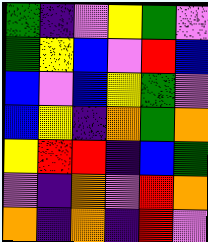[["green", "indigo", "violet", "yellow", "green", "violet"], ["green", "yellow", "blue", "violet", "red", "blue"], ["blue", "violet", "blue", "yellow", "green", "violet"], ["blue", "yellow", "indigo", "orange", "green", "orange"], ["yellow", "red", "red", "indigo", "blue", "green"], ["violet", "indigo", "orange", "violet", "red", "orange"], ["orange", "indigo", "orange", "indigo", "red", "violet"]]